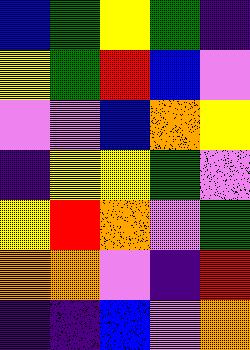[["blue", "green", "yellow", "green", "indigo"], ["yellow", "green", "red", "blue", "violet"], ["violet", "violet", "blue", "orange", "yellow"], ["indigo", "yellow", "yellow", "green", "violet"], ["yellow", "red", "orange", "violet", "green"], ["orange", "orange", "violet", "indigo", "red"], ["indigo", "indigo", "blue", "violet", "orange"]]